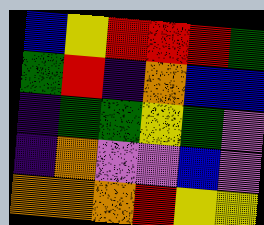[["blue", "yellow", "red", "red", "red", "green"], ["green", "red", "indigo", "orange", "blue", "blue"], ["indigo", "green", "green", "yellow", "green", "violet"], ["indigo", "orange", "violet", "violet", "blue", "violet"], ["orange", "orange", "orange", "red", "yellow", "yellow"]]